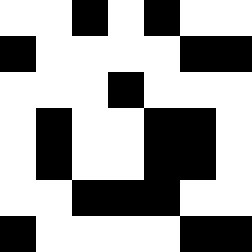[["white", "white", "black", "white", "black", "white", "white"], ["black", "white", "white", "white", "white", "black", "black"], ["white", "white", "white", "black", "white", "white", "white"], ["white", "black", "white", "white", "black", "black", "white"], ["white", "black", "white", "white", "black", "black", "white"], ["white", "white", "black", "black", "black", "white", "white"], ["black", "white", "white", "white", "white", "black", "black"]]